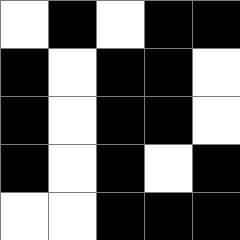[["white", "black", "white", "black", "black"], ["black", "white", "black", "black", "white"], ["black", "white", "black", "black", "white"], ["black", "white", "black", "white", "black"], ["white", "white", "black", "black", "black"]]